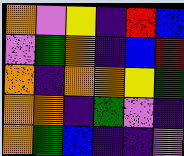[["orange", "violet", "yellow", "indigo", "red", "blue"], ["violet", "green", "orange", "indigo", "blue", "red"], ["orange", "indigo", "orange", "orange", "yellow", "green"], ["orange", "orange", "indigo", "green", "violet", "indigo"], ["orange", "green", "blue", "indigo", "indigo", "violet"]]